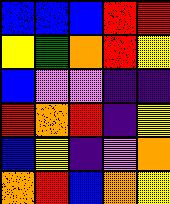[["blue", "blue", "blue", "red", "red"], ["yellow", "green", "orange", "red", "yellow"], ["blue", "violet", "violet", "indigo", "indigo"], ["red", "orange", "red", "indigo", "yellow"], ["blue", "yellow", "indigo", "violet", "orange"], ["orange", "red", "blue", "orange", "yellow"]]